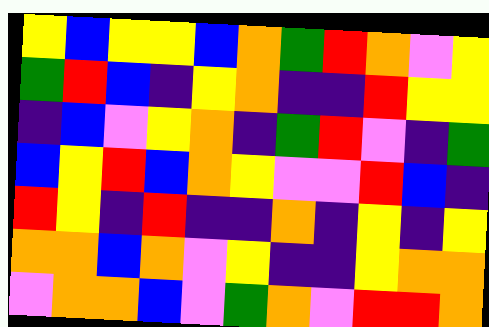[["yellow", "blue", "yellow", "yellow", "blue", "orange", "green", "red", "orange", "violet", "yellow"], ["green", "red", "blue", "indigo", "yellow", "orange", "indigo", "indigo", "red", "yellow", "yellow"], ["indigo", "blue", "violet", "yellow", "orange", "indigo", "green", "red", "violet", "indigo", "green"], ["blue", "yellow", "red", "blue", "orange", "yellow", "violet", "violet", "red", "blue", "indigo"], ["red", "yellow", "indigo", "red", "indigo", "indigo", "orange", "indigo", "yellow", "indigo", "yellow"], ["orange", "orange", "blue", "orange", "violet", "yellow", "indigo", "indigo", "yellow", "orange", "orange"], ["violet", "orange", "orange", "blue", "violet", "green", "orange", "violet", "red", "red", "orange"]]